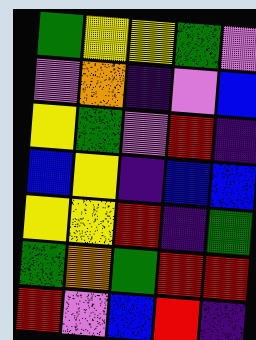[["green", "yellow", "yellow", "green", "violet"], ["violet", "orange", "indigo", "violet", "blue"], ["yellow", "green", "violet", "red", "indigo"], ["blue", "yellow", "indigo", "blue", "blue"], ["yellow", "yellow", "red", "indigo", "green"], ["green", "orange", "green", "red", "red"], ["red", "violet", "blue", "red", "indigo"]]